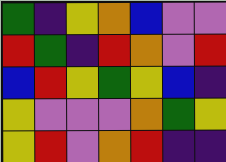[["green", "indigo", "yellow", "orange", "blue", "violet", "violet"], ["red", "green", "indigo", "red", "orange", "violet", "red"], ["blue", "red", "yellow", "green", "yellow", "blue", "indigo"], ["yellow", "violet", "violet", "violet", "orange", "green", "yellow"], ["yellow", "red", "violet", "orange", "red", "indigo", "indigo"]]